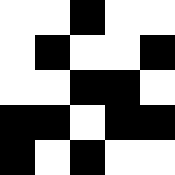[["white", "white", "black", "white", "white"], ["white", "black", "white", "white", "black"], ["white", "white", "black", "black", "white"], ["black", "black", "white", "black", "black"], ["black", "white", "black", "white", "white"]]